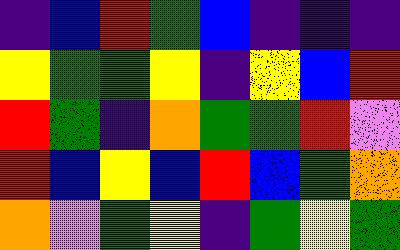[["indigo", "blue", "red", "green", "blue", "indigo", "indigo", "indigo"], ["yellow", "green", "green", "yellow", "indigo", "yellow", "blue", "red"], ["red", "green", "indigo", "orange", "green", "green", "red", "violet"], ["red", "blue", "yellow", "blue", "red", "blue", "green", "orange"], ["orange", "violet", "green", "yellow", "indigo", "green", "yellow", "green"]]